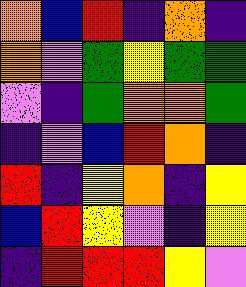[["orange", "blue", "red", "indigo", "orange", "indigo"], ["orange", "violet", "green", "yellow", "green", "green"], ["violet", "indigo", "green", "orange", "orange", "green"], ["indigo", "violet", "blue", "red", "orange", "indigo"], ["red", "indigo", "yellow", "orange", "indigo", "yellow"], ["blue", "red", "yellow", "violet", "indigo", "yellow"], ["indigo", "red", "red", "red", "yellow", "violet"]]